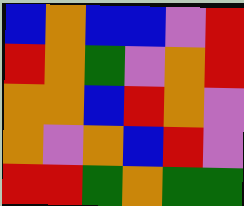[["blue", "orange", "blue", "blue", "violet", "red"], ["red", "orange", "green", "violet", "orange", "red"], ["orange", "orange", "blue", "red", "orange", "violet"], ["orange", "violet", "orange", "blue", "red", "violet"], ["red", "red", "green", "orange", "green", "green"]]